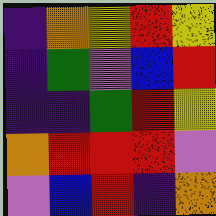[["indigo", "orange", "yellow", "red", "yellow"], ["indigo", "green", "violet", "blue", "red"], ["indigo", "indigo", "green", "red", "yellow"], ["orange", "red", "red", "red", "violet"], ["violet", "blue", "red", "indigo", "orange"]]